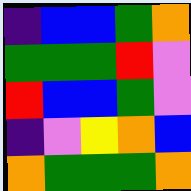[["indigo", "blue", "blue", "green", "orange"], ["green", "green", "green", "red", "violet"], ["red", "blue", "blue", "green", "violet"], ["indigo", "violet", "yellow", "orange", "blue"], ["orange", "green", "green", "green", "orange"]]